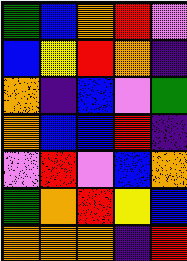[["green", "blue", "orange", "red", "violet"], ["blue", "yellow", "red", "orange", "indigo"], ["orange", "indigo", "blue", "violet", "green"], ["orange", "blue", "blue", "red", "indigo"], ["violet", "red", "violet", "blue", "orange"], ["green", "orange", "red", "yellow", "blue"], ["orange", "orange", "orange", "indigo", "red"]]